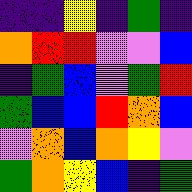[["indigo", "indigo", "yellow", "indigo", "green", "indigo"], ["orange", "red", "red", "violet", "violet", "blue"], ["indigo", "green", "blue", "violet", "green", "red"], ["green", "blue", "blue", "red", "orange", "blue"], ["violet", "orange", "blue", "orange", "yellow", "violet"], ["green", "orange", "yellow", "blue", "indigo", "green"]]